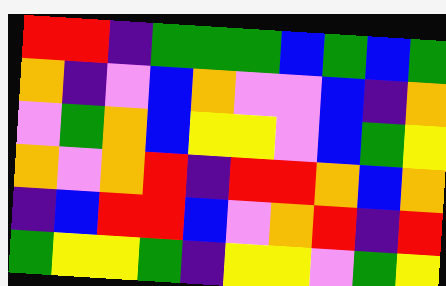[["red", "red", "indigo", "green", "green", "green", "blue", "green", "blue", "green"], ["orange", "indigo", "violet", "blue", "orange", "violet", "violet", "blue", "indigo", "orange"], ["violet", "green", "orange", "blue", "yellow", "yellow", "violet", "blue", "green", "yellow"], ["orange", "violet", "orange", "red", "indigo", "red", "red", "orange", "blue", "orange"], ["indigo", "blue", "red", "red", "blue", "violet", "orange", "red", "indigo", "red"], ["green", "yellow", "yellow", "green", "indigo", "yellow", "yellow", "violet", "green", "yellow"]]